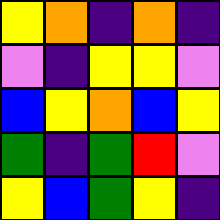[["yellow", "orange", "indigo", "orange", "indigo"], ["violet", "indigo", "yellow", "yellow", "violet"], ["blue", "yellow", "orange", "blue", "yellow"], ["green", "indigo", "green", "red", "violet"], ["yellow", "blue", "green", "yellow", "indigo"]]